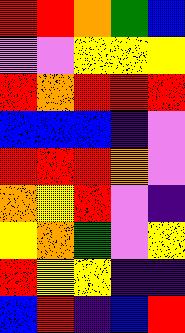[["red", "red", "orange", "green", "blue"], ["violet", "violet", "yellow", "yellow", "yellow"], ["red", "orange", "red", "red", "red"], ["blue", "blue", "blue", "indigo", "violet"], ["red", "red", "red", "orange", "violet"], ["orange", "yellow", "red", "violet", "indigo"], ["yellow", "orange", "green", "violet", "yellow"], ["red", "yellow", "yellow", "indigo", "indigo"], ["blue", "red", "indigo", "blue", "red"]]